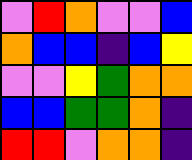[["violet", "red", "orange", "violet", "violet", "blue"], ["orange", "blue", "blue", "indigo", "blue", "yellow"], ["violet", "violet", "yellow", "green", "orange", "orange"], ["blue", "blue", "green", "green", "orange", "indigo"], ["red", "red", "violet", "orange", "orange", "indigo"]]